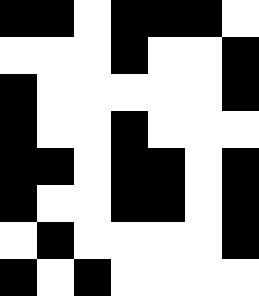[["black", "black", "white", "black", "black", "black", "white"], ["white", "white", "white", "black", "white", "white", "black"], ["black", "white", "white", "white", "white", "white", "black"], ["black", "white", "white", "black", "white", "white", "white"], ["black", "black", "white", "black", "black", "white", "black"], ["black", "white", "white", "black", "black", "white", "black"], ["white", "black", "white", "white", "white", "white", "black"], ["black", "white", "black", "white", "white", "white", "white"]]